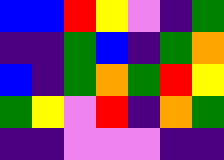[["blue", "blue", "red", "yellow", "violet", "indigo", "green"], ["indigo", "indigo", "green", "blue", "indigo", "green", "orange"], ["blue", "indigo", "green", "orange", "green", "red", "yellow"], ["green", "yellow", "violet", "red", "indigo", "orange", "green"], ["indigo", "indigo", "violet", "violet", "violet", "indigo", "indigo"]]